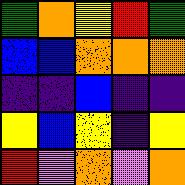[["green", "orange", "yellow", "red", "green"], ["blue", "blue", "orange", "orange", "orange"], ["indigo", "indigo", "blue", "indigo", "indigo"], ["yellow", "blue", "yellow", "indigo", "yellow"], ["red", "violet", "orange", "violet", "orange"]]